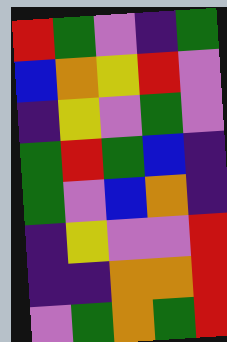[["red", "green", "violet", "indigo", "green"], ["blue", "orange", "yellow", "red", "violet"], ["indigo", "yellow", "violet", "green", "violet"], ["green", "red", "green", "blue", "indigo"], ["green", "violet", "blue", "orange", "indigo"], ["indigo", "yellow", "violet", "violet", "red"], ["indigo", "indigo", "orange", "orange", "red"], ["violet", "green", "orange", "green", "red"]]